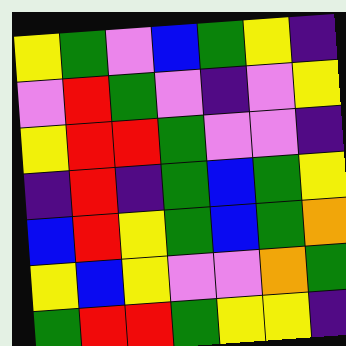[["yellow", "green", "violet", "blue", "green", "yellow", "indigo"], ["violet", "red", "green", "violet", "indigo", "violet", "yellow"], ["yellow", "red", "red", "green", "violet", "violet", "indigo"], ["indigo", "red", "indigo", "green", "blue", "green", "yellow"], ["blue", "red", "yellow", "green", "blue", "green", "orange"], ["yellow", "blue", "yellow", "violet", "violet", "orange", "green"], ["green", "red", "red", "green", "yellow", "yellow", "indigo"]]